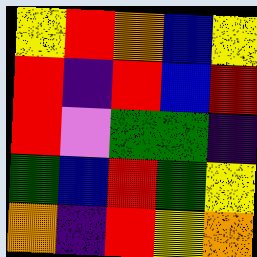[["yellow", "red", "orange", "blue", "yellow"], ["red", "indigo", "red", "blue", "red"], ["red", "violet", "green", "green", "indigo"], ["green", "blue", "red", "green", "yellow"], ["orange", "indigo", "red", "yellow", "orange"]]